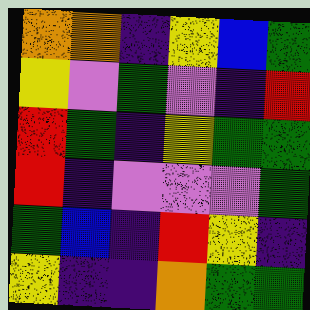[["orange", "orange", "indigo", "yellow", "blue", "green"], ["yellow", "violet", "green", "violet", "indigo", "red"], ["red", "green", "indigo", "yellow", "green", "green"], ["red", "indigo", "violet", "violet", "violet", "green"], ["green", "blue", "indigo", "red", "yellow", "indigo"], ["yellow", "indigo", "indigo", "orange", "green", "green"]]